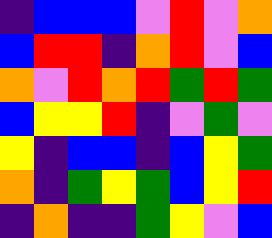[["indigo", "blue", "blue", "blue", "violet", "red", "violet", "orange"], ["blue", "red", "red", "indigo", "orange", "red", "violet", "blue"], ["orange", "violet", "red", "orange", "red", "green", "red", "green"], ["blue", "yellow", "yellow", "red", "indigo", "violet", "green", "violet"], ["yellow", "indigo", "blue", "blue", "indigo", "blue", "yellow", "green"], ["orange", "indigo", "green", "yellow", "green", "blue", "yellow", "red"], ["indigo", "orange", "indigo", "indigo", "green", "yellow", "violet", "blue"]]